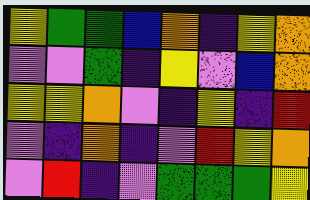[["yellow", "green", "green", "blue", "orange", "indigo", "yellow", "orange"], ["violet", "violet", "green", "indigo", "yellow", "violet", "blue", "orange"], ["yellow", "yellow", "orange", "violet", "indigo", "yellow", "indigo", "red"], ["violet", "indigo", "orange", "indigo", "violet", "red", "yellow", "orange"], ["violet", "red", "indigo", "violet", "green", "green", "green", "yellow"]]